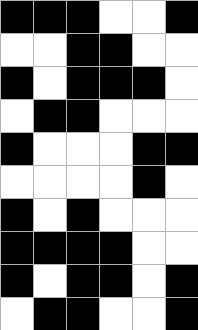[["black", "black", "black", "white", "white", "black"], ["white", "white", "black", "black", "white", "white"], ["black", "white", "black", "black", "black", "white"], ["white", "black", "black", "white", "white", "white"], ["black", "white", "white", "white", "black", "black"], ["white", "white", "white", "white", "black", "white"], ["black", "white", "black", "white", "white", "white"], ["black", "black", "black", "black", "white", "white"], ["black", "white", "black", "black", "white", "black"], ["white", "black", "black", "white", "white", "black"]]